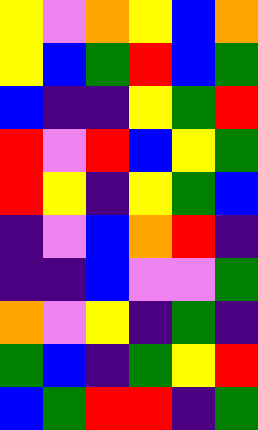[["yellow", "violet", "orange", "yellow", "blue", "orange"], ["yellow", "blue", "green", "red", "blue", "green"], ["blue", "indigo", "indigo", "yellow", "green", "red"], ["red", "violet", "red", "blue", "yellow", "green"], ["red", "yellow", "indigo", "yellow", "green", "blue"], ["indigo", "violet", "blue", "orange", "red", "indigo"], ["indigo", "indigo", "blue", "violet", "violet", "green"], ["orange", "violet", "yellow", "indigo", "green", "indigo"], ["green", "blue", "indigo", "green", "yellow", "red"], ["blue", "green", "red", "red", "indigo", "green"]]